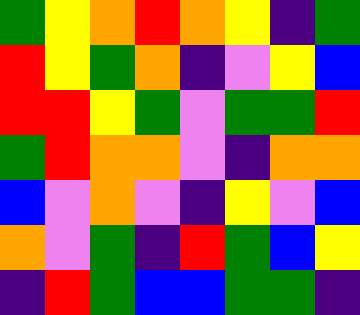[["green", "yellow", "orange", "red", "orange", "yellow", "indigo", "green"], ["red", "yellow", "green", "orange", "indigo", "violet", "yellow", "blue"], ["red", "red", "yellow", "green", "violet", "green", "green", "red"], ["green", "red", "orange", "orange", "violet", "indigo", "orange", "orange"], ["blue", "violet", "orange", "violet", "indigo", "yellow", "violet", "blue"], ["orange", "violet", "green", "indigo", "red", "green", "blue", "yellow"], ["indigo", "red", "green", "blue", "blue", "green", "green", "indigo"]]